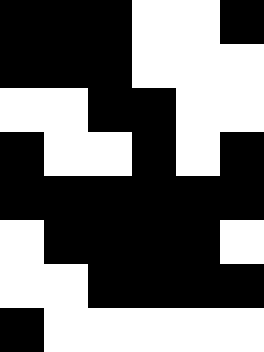[["black", "black", "black", "white", "white", "black"], ["black", "black", "black", "white", "white", "white"], ["white", "white", "black", "black", "white", "white"], ["black", "white", "white", "black", "white", "black"], ["black", "black", "black", "black", "black", "black"], ["white", "black", "black", "black", "black", "white"], ["white", "white", "black", "black", "black", "black"], ["black", "white", "white", "white", "white", "white"]]